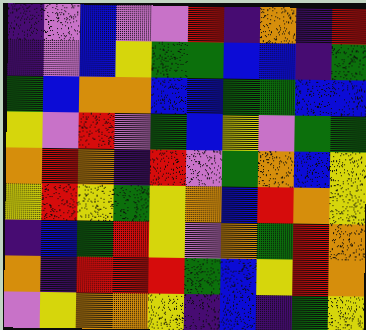[["indigo", "violet", "blue", "violet", "violet", "red", "indigo", "orange", "indigo", "red"], ["indigo", "violet", "blue", "yellow", "green", "green", "blue", "blue", "indigo", "green"], ["green", "blue", "orange", "orange", "blue", "blue", "green", "green", "blue", "blue"], ["yellow", "violet", "red", "violet", "green", "blue", "yellow", "violet", "green", "green"], ["orange", "red", "orange", "indigo", "red", "violet", "green", "orange", "blue", "yellow"], ["yellow", "red", "yellow", "green", "yellow", "orange", "blue", "red", "orange", "yellow"], ["indigo", "blue", "green", "red", "yellow", "violet", "orange", "green", "red", "orange"], ["orange", "indigo", "red", "red", "red", "green", "blue", "yellow", "red", "orange"], ["violet", "yellow", "orange", "orange", "yellow", "indigo", "blue", "indigo", "green", "yellow"]]